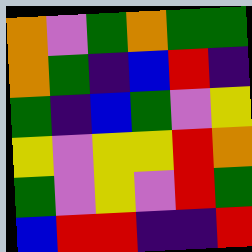[["orange", "violet", "green", "orange", "green", "green"], ["orange", "green", "indigo", "blue", "red", "indigo"], ["green", "indigo", "blue", "green", "violet", "yellow"], ["yellow", "violet", "yellow", "yellow", "red", "orange"], ["green", "violet", "yellow", "violet", "red", "green"], ["blue", "red", "red", "indigo", "indigo", "red"]]